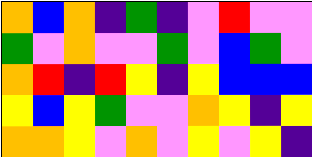[["orange", "blue", "orange", "indigo", "green", "indigo", "violet", "red", "violet", "violet"], ["green", "violet", "orange", "violet", "violet", "green", "violet", "blue", "green", "violet"], ["orange", "red", "indigo", "red", "yellow", "indigo", "yellow", "blue", "blue", "blue"], ["yellow", "blue", "yellow", "green", "violet", "violet", "orange", "yellow", "indigo", "yellow"], ["orange", "orange", "yellow", "violet", "orange", "violet", "yellow", "violet", "yellow", "indigo"]]